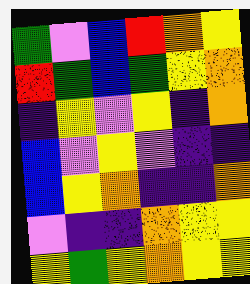[["green", "violet", "blue", "red", "orange", "yellow"], ["red", "green", "blue", "green", "yellow", "orange"], ["indigo", "yellow", "violet", "yellow", "indigo", "orange"], ["blue", "violet", "yellow", "violet", "indigo", "indigo"], ["blue", "yellow", "orange", "indigo", "indigo", "orange"], ["violet", "indigo", "indigo", "orange", "yellow", "yellow"], ["yellow", "green", "yellow", "orange", "yellow", "yellow"]]